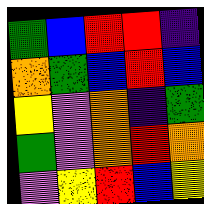[["green", "blue", "red", "red", "indigo"], ["orange", "green", "blue", "red", "blue"], ["yellow", "violet", "orange", "indigo", "green"], ["green", "violet", "orange", "red", "orange"], ["violet", "yellow", "red", "blue", "yellow"]]